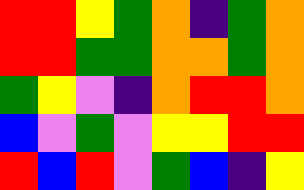[["red", "red", "yellow", "green", "orange", "indigo", "green", "orange"], ["red", "red", "green", "green", "orange", "orange", "green", "orange"], ["green", "yellow", "violet", "indigo", "orange", "red", "red", "orange"], ["blue", "violet", "green", "violet", "yellow", "yellow", "red", "red"], ["red", "blue", "red", "violet", "green", "blue", "indigo", "yellow"]]